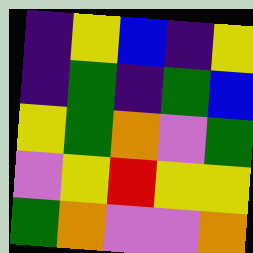[["indigo", "yellow", "blue", "indigo", "yellow"], ["indigo", "green", "indigo", "green", "blue"], ["yellow", "green", "orange", "violet", "green"], ["violet", "yellow", "red", "yellow", "yellow"], ["green", "orange", "violet", "violet", "orange"]]